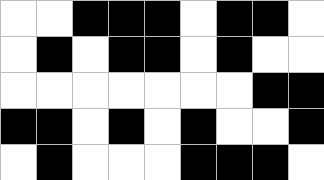[["white", "white", "black", "black", "black", "white", "black", "black", "white"], ["white", "black", "white", "black", "black", "white", "black", "white", "white"], ["white", "white", "white", "white", "white", "white", "white", "black", "black"], ["black", "black", "white", "black", "white", "black", "white", "white", "black"], ["white", "black", "white", "white", "white", "black", "black", "black", "white"]]